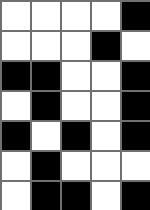[["white", "white", "white", "white", "black"], ["white", "white", "white", "black", "white"], ["black", "black", "white", "white", "black"], ["white", "black", "white", "white", "black"], ["black", "white", "black", "white", "black"], ["white", "black", "white", "white", "white"], ["white", "black", "black", "white", "black"]]